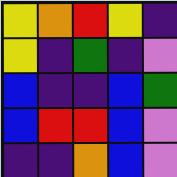[["yellow", "orange", "red", "yellow", "indigo"], ["yellow", "indigo", "green", "indigo", "violet"], ["blue", "indigo", "indigo", "blue", "green"], ["blue", "red", "red", "blue", "violet"], ["indigo", "indigo", "orange", "blue", "violet"]]